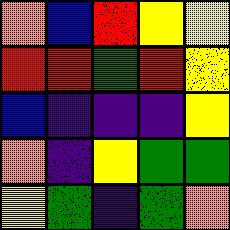[["orange", "blue", "red", "yellow", "yellow"], ["red", "red", "green", "red", "yellow"], ["blue", "indigo", "indigo", "indigo", "yellow"], ["orange", "indigo", "yellow", "green", "green"], ["yellow", "green", "indigo", "green", "orange"]]